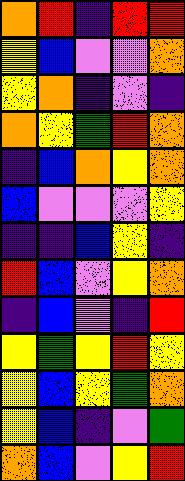[["orange", "red", "indigo", "red", "red"], ["yellow", "blue", "violet", "violet", "orange"], ["yellow", "orange", "indigo", "violet", "indigo"], ["orange", "yellow", "green", "red", "orange"], ["indigo", "blue", "orange", "yellow", "orange"], ["blue", "violet", "violet", "violet", "yellow"], ["indigo", "indigo", "blue", "yellow", "indigo"], ["red", "blue", "violet", "yellow", "orange"], ["indigo", "blue", "violet", "indigo", "red"], ["yellow", "green", "yellow", "red", "yellow"], ["yellow", "blue", "yellow", "green", "orange"], ["yellow", "blue", "indigo", "violet", "green"], ["orange", "blue", "violet", "yellow", "red"]]